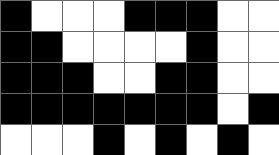[["black", "white", "white", "white", "black", "black", "black", "white", "white"], ["black", "black", "white", "white", "white", "white", "black", "white", "white"], ["black", "black", "black", "white", "white", "black", "black", "white", "white"], ["black", "black", "black", "black", "black", "black", "black", "white", "black"], ["white", "white", "white", "black", "white", "black", "white", "black", "white"]]